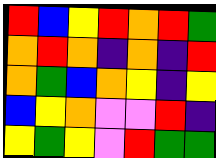[["red", "blue", "yellow", "red", "orange", "red", "green"], ["orange", "red", "orange", "indigo", "orange", "indigo", "red"], ["orange", "green", "blue", "orange", "yellow", "indigo", "yellow"], ["blue", "yellow", "orange", "violet", "violet", "red", "indigo"], ["yellow", "green", "yellow", "violet", "red", "green", "green"]]